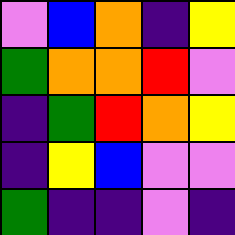[["violet", "blue", "orange", "indigo", "yellow"], ["green", "orange", "orange", "red", "violet"], ["indigo", "green", "red", "orange", "yellow"], ["indigo", "yellow", "blue", "violet", "violet"], ["green", "indigo", "indigo", "violet", "indigo"]]